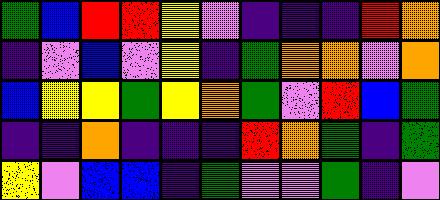[["green", "blue", "red", "red", "yellow", "violet", "indigo", "indigo", "indigo", "red", "orange"], ["indigo", "violet", "blue", "violet", "yellow", "indigo", "green", "orange", "orange", "violet", "orange"], ["blue", "yellow", "yellow", "green", "yellow", "orange", "green", "violet", "red", "blue", "green"], ["indigo", "indigo", "orange", "indigo", "indigo", "indigo", "red", "orange", "green", "indigo", "green"], ["yellow", "violet", "blue", "blue", "indigo", "green", "violet", "violet", "green", "indigo", "violet"]]